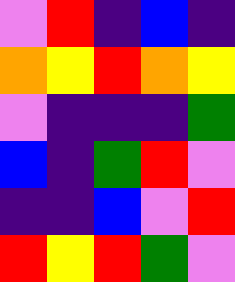[["violet", "red", "indigo", "blue", "indigo"], ["orange", "yellow", "red", "orange", "yellow"], ["violet", "indigo", "indigo", "indigo", "green"], ["blue", "indigo", "green", "red", "violet"], ["indigo", "indigo", "blue", "violet", "red"], ["red", "yellow", "red", "green", "violet"]]